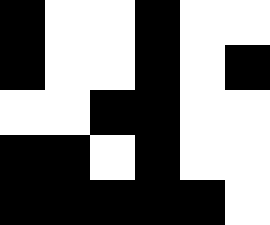[["black", "white", "white", "black", "white", "white"], ["black", "white", "white", "black", "white", "black"], ["white", "white", "black", "black", "white", "white"], ["black", "black", "white", "black", "white", "white"], ["black", "black", "black", "black", "black", "white"]]